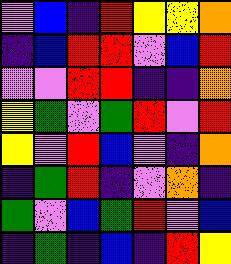[["violet", "blue", "indigo", "red", "yellow", "yellow", "orange"], ["indigo", "blue", "red", "red", "violet", "blue", "red"], ["violet", "violet", "red", "red", "indigo", "indigo", "orange"], ["yellow", "green", "violet", "green", "red", "violet", "red"], ["yellow", "violet", "red", "blue", "violet", "indigo", "orange"], ["indigo", "green", "red", "indigo", "violet", "orange", "indigo"], ["green", "violet", "blue", "green", "red", "violet", "blue"], ["indigo", "green", "indigo", "blue", "indigo", "red", "yellow"]]